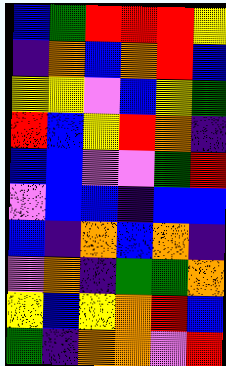[["blue", "green", "red", "red", "red", "yellow"], ["indigo", "orange", "blue", "orange", "red", "blue"], ["yellow", "yellow", "violet", "blue", "yellow", "green"], ["red", "blue", "yellow", "red", "orange", "indigo"], ["blue", "blue", "violet", "violet", "green", "red"], ["violet", "blue", "blue", "indigo", "blue", "blue"], ["blue", "indigo", "orange", "blue", "orange", "indigo"], ["violet", "orange", "indigo", "green", "green", "orange"], ["yellow", "blue", "yellow", "orange", "red", "blue"], ["green", "indigo", "orange", "orange", "violet", "red"]]